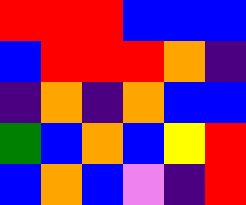[["red", "red", "red", "blue", "blue", "blue"], ["blue", "red", "red", "red", "orange", "indigo"], ["indigo", "orange", "indigo", "orange", "blue", "blue"], ["green", "blue", "orange", "blue", "yellow", "red"], ["blue", "orange", "blue", "violet", "indigo", "red"]]